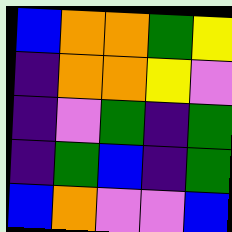[["blue", "orange", "orange", "green", "yellow"], ["indigo", "orange", "orange", "yellow", "violet"], ["indigo", "violet", "green", "indigo", "green"], ["indigo", "green", "blue", "indigo", "green"], ["blue", "orange", "violet", "violet", "blue"]]